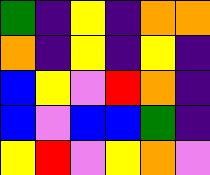[["green", "indigo", "yellow", "indigo", "orange", "orange"], ["orange", "indigo", "yellow", "indigo", "yellow", "indigo"], ["blue", "yellow", "violet", "red", "orange", "indigo"], ["blue", "violet", "blue", "blue", "green", "indigo"], ["yellow", "red", "violet", "yellow", "orange", "violet"]]